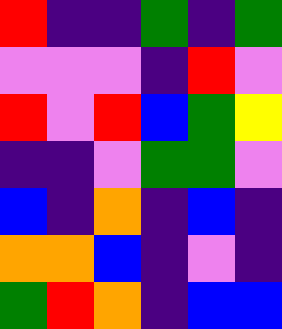[["red", "indigo", "indigo", "green", "indigo", "green"], ["violet", "violet", "violet", "indigo", "red", "violet"], ["red", "violet", "red", "blue", "green", "yellow"], ["indigo", "indigo", "violet", "green", "green", "violet"], ["blue", "indigo", "orange", "indigo", "blue", "indigo"], ["orange", "orange", "blue", "indigo", "violet", "indigo"], ["green", "red", "orange", "indigo", "blue", "blue"]]